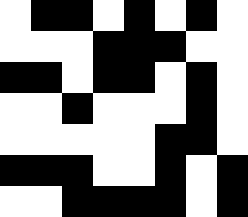[["white", "black", "black", "white", "black", "white", "black", "white"], ["white", "white", "white", "black", "black", "black", "white", "white"], ["black", "black", "white", "black", "black", "white", "black", "white"], ["white", "white", "black", "white", "white", "white", "black", "white"], ["white", "white", "white", "white", "white", "black", "black", "white"], ["black", "black", "black", "white", "white", "black", "white", "black"], ["white", "white", "black", "black", "black", "black", "white", "black"]]